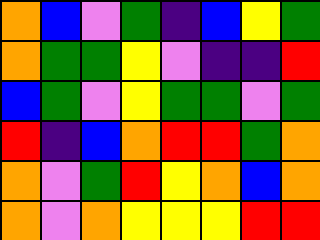[["orange", "blue", "violet", "green", "indigo", "blue", "yellow", "green"], ["orange", "green", "green", "yellow", "violet", "indigo", "indigo", "red"], ["blue", "green", "violet", "yellow", "green", "green", "violet", "green"], ["red", "indigo", "blue", "orange", "red", "red", "green", "orange"], ["orange", "violet", "green", "red", "yellow", "orange", "blue", "orange"], ["orange", "violet", "orange", "yellow", "yellow", "yellow", "red", "red"]]